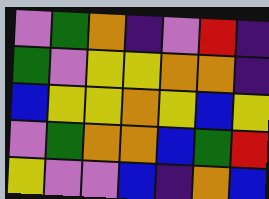[["violet", "green", "orange", "indigo", "violet", "red", "indigo"], ["green", "violet", "yellow", "yellow", "orange", "orange", "indigo"], ["blue", "yellow", "yellow", "orange", "yellow", "blue", "yellow"], ["violet", "green", "orange", "orange", "blue", "green", "red"], ["yellow", "violet", "violet", "blue", "indigo", "orange", "blue"]]